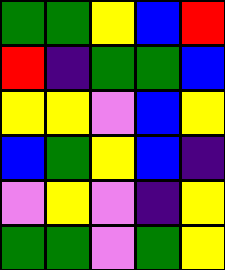[["green", "green", "yellow", "blue", "red"], ["red", "indigo", "green", "green", "blue"], ["yellow", "yellow", "violet", "blue", "yellow"], ["blue", "green", "yellow", "blue", "indigo"], ["violet", "yellow", "violet", "indigo", "yellow"], ["green", "green", "violet", "green", "yellow"]]